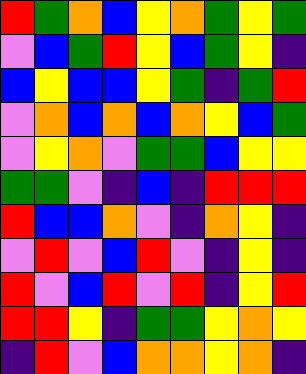[["red", "green", "orange", "blue", "yellow", "orange", "green", "yellow", "green"], ["violet", "blue", "green", "red", "yellow", "blue", "green", "yellow", "indigo"], ["blue", "yellow", "blue", "blue", "yellow", "green", "indigo", "green", "red"], ["violet", "orange", "blue", "orange", "blue", "orange", "yellow", "blue", "green"], ["violet", "yellow", "orange", "violet", "green", "green", "blue", "yellow", "yellow"], ["green", "green", "violet", "indigo", "blue", "indigo", "red", "red", "red"], ["red", "blue", "blue", "orange", "violet", "indigo", "orange", "yellow", "indigo"], ["violet", "red", "violet", "blue", "red", "violet", "indigo", "yellow", "indigo"], ["red", "violet", "blue", "red", "violet", "red", "indigo", "yellow", "red"], ["red", "red", "yellow", "indigo", "green", "green", "yellow", "orange", "yellow"], ["indigo", "red", "violet", "blue", "orange", "orange", "yellow", "orange", "indigo"]]